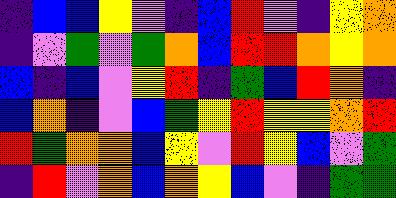[["indigo", "blue", "blue", "yellow", "violet", "indigo", "blue", "red", "violet", "indigo", "yellow", "orange"], ["indigo", "violet", "green", "violet", "green", "orange", "blue", "red", "red", "orange", "yellow", "orange"], ["blue", "indigo", "blue", "violet", "yellow", "red", "indigo", "green", "blue", "red", "orange", "indigo"], ["blue", "orange", "indigo", "violet", "blue", "green", "yellow", "red", "yellow", "yellow", "orange", "red"], ["red", "green", "orange", "orange", "blue", "yellow", "violet", "red", "yellow", "blue", "violet", "green"], ["indigo", "red", "violet", "orange", "blue", "orange", "yellow", "blue", "violet", "indigo", "green", "green"]]